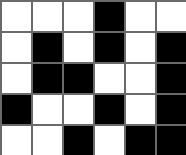[["white", "white", "white", "black", "white", "white"], ["white", "black", "white", "black", "white", "black"], ["white", "black", "black", "white", "white", "black"], ["black", "white", "white", "black", "white", "black"], ["white", "white", "black", "white", "black", "black"]]